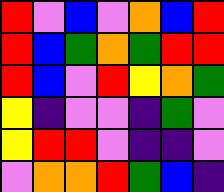[["red", "violet", "blue", "violet", "orange", "blue", "red"], ["red", "blue", "green", "orange", "green", "red", "red"], ["red", "blue", "violet", "red", "yellow", "orange", "green"], ["yellow", "indigo", "violet", "violet", "indigo", "green", "violet"], ["yellow", "red", "red", "violet", "indigo", "indigo", "violet"], ["violet", "orange", "orange", "red", "green", "blue", "indigo"]]